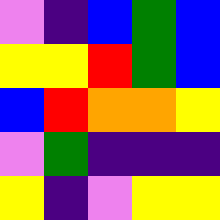[["violet", "indigo", "blue", "green", "blue"], ["yellow", "yellow", "red", "green", "blue"], ["blue", "red", "orange", "orange", "yellow"], ["violet", "green", "indigo", "indigo", "indigo"], ["yellow", "indigo", "violet", "yellow", "yellow"]]